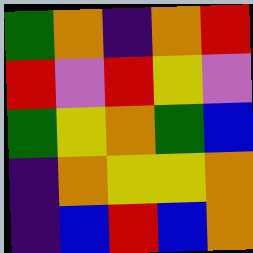[["green", "orange", "indigo", "orange", "red"], ["red", "violet", "red", "yellow", "violet"], ["green", "yellow", "orange", "green", "blue"], ["indigo", "orange", "yellow", "yellow", "orange"], ["indigo", "blue", "red", "blue", "orange"]]